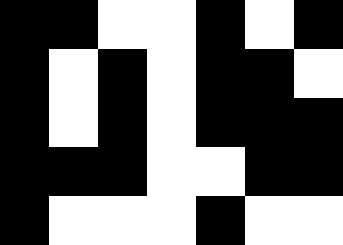[["black", "black", "white", "white", "black", "white", "black"], ["black", "white", "black", "white", "black", "black", "white"], ["black", "white", "black", "white", "black", "black", "black"], ["black", "black", "black", "white", "white", "black", "black"], ["black", "white", "white", "white", "black", "white", "white"]]